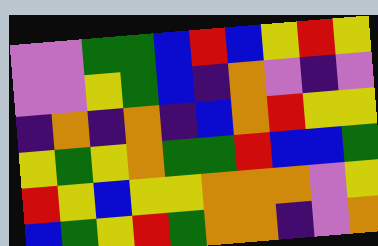[["violet", "violet", "green", "green", "blue", "red", "blue", "yellow", "red", "yellow"], ["violet", "violet", "yellow", "green", "blue", "indigo", "orange", "violet", "indigo", "violet"], ["indigo", "orange", "indigo", "orange", "indigo", "blue", "orange", "red", "yellow", "yellow"], ["yellow", "green", "yellow", "orange", "green", "green", "red", "blue", "blue", "green"], ["red", "yellow", "blue", "yellow", "yellow", "orange", "orange", "orange", "violet", "yellow"], ["blue", "green", "yellow", "red", "green", "orange", "orange", "indigo", "violet", "orange"]]